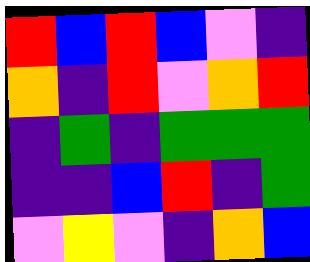[["red", "blue", "red", "blue", "violet", "indigo"], ["orange", "indigo", "red", "violet", "orange", "red"], ["indigo", "green", "indigo", "green", "green", "green"], ["indigo", "indigo", "blue", "red", "indigo", "green"], ["violet", "yellow", "violet", "indigo", "orange", "blue"]]